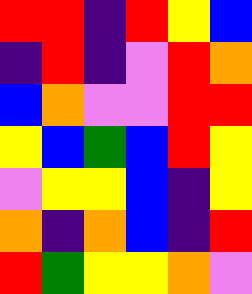[["red", "red", "indigo", "red", "yellow", "blue"], ["indigo", "red", "indigo", "violet", "red", "orange"], ["blue", "orange", "violet", "violet", "red", "red"], ["yellow", "blue", "green", "blue", "red", "yellow"], ["violet", "yellow", "yellow", "blue", "indigo", "yellow"], ["orange", "indigo", "orange", "blue", "indigo", "red"], ["red", "green", "yellow", "yellow", "orange", "violet"]]